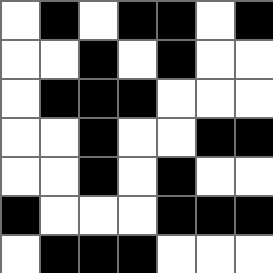[["white", "black", "white", "black", "black", "white", "black"], ["white", "white", "black", "white", "black", "white", "white"], ["white", "black", "black", "black", "white", "white", "white"], ["white", "white", "black", "white", "white", "black", "black"], ["white", "white", "black", "white", "black", "white", "white"], ["black", "white", "white", "white", "black", "black", "black"], ["white", "black", "black", "black", "white", "white", "white"]]